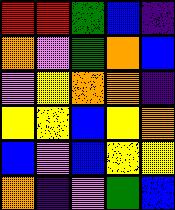[["red", "red", "green", "blue", "indigo"], ["orange", "violet", "green", "orange", "blue"], ["violet", "yellow", "orange", "orange", "indigo"], ["yellow", "yellow", "blue", "yellow", "orange"], ["blue", "violet", "blue", "yellow", "yellow"], ["orange", "indigo", "violet", "green", "blue"]]